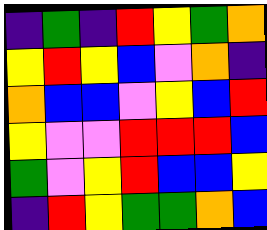[["indigo", "green", "indigo", "red", "yellow", "green", "orange"], ["yellow", "red", "yellow", "blue", "violet", "orange", "indigo"], ["orange", "blue", "blue", "violet", "yellow", "blue", "red"], ["yellow", "violet", "violet", "red", "red", "red", "blue"], ["green", "violet", "yellow", "red", "blue", "blue", "yellow"], ["indigo", "red", "yellow", "green", "green", "orange", "blue"]]